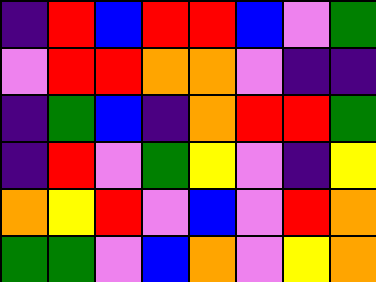[["indigo", "red", "blue", "red", "red", "blue", "violet", "green"], ["violet", "red", "red", "orange", "orange", "violet", "indigo", "indigo"], ["indigo", "green", "blue", "indigo", "orange", "red", "red", "green"], ["indigo", "red", "violet", "green", "yellow", "violet", "indigo", "yellow"], ["orange", "yellow", "red", "violet", "blue", "violet", "red", "orange"], ["green", "green", "violet", "blue", "orange", "violet", "yellow", "orange"]]